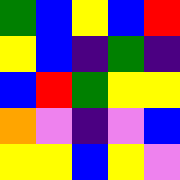[["green", "blue", "yellow", "blue", "red"], ["yellow", "blue", "indigo", "green", "indigo"], ["blue", "red", "green", "yellow", "yellow"], ["orange", "violet", "indigo", "violet", "blue"], ["yellow", "yellow", "blue", "yellow", "violet"]]